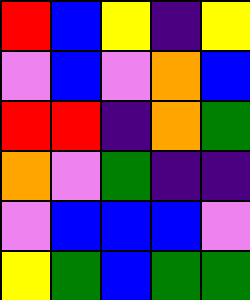[["red", "blue", "yellow", "indigo", "yellow"], ["violet", "blue", "violet", "orange", "blue"], ["red", "red", "indigo", "orange", "green"], ["orange", "violet", "green", "indigo", "indigo"], ["violet", "blue", "blue", "blue", "violet"], ["yellow", "green", "blue", "green", "green"]]